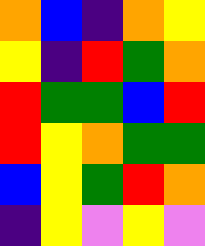[["orange", "blue", "indigo", "orange", "yellow"], ["yellow", "indigo", "red", "green", "orange"], ["red", "green", "green", "blue", "red"], ["red", "yellow", "orange", "green", "green"], ["blue", "yellow", "green", "red", "orange"], ["indigo", "yellow", "violet", "yellow", "violet"]]